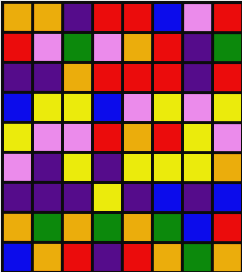[["orange", "orange", "indigo", "red", "red", "blue", "violet", "red"], ["red", "violet", "green", "violet", "orange", "red", "indigo", "green"], ["indigo", "indigo", "orange", "red", "red", "red", "indigo", "red"], ["blue", "yellow", "yellow", "blue", "violet", "yellow", "violet", "yellow"], ["yellow", "violet", "violet", "red", "orange", "red", "yellow", "violet"], ["violet", "indigo", "yellow", "indigo", "yellow", "yellow", "yellow", "orange"], ["indigo", "indigo", "indigo", "yellow", "indigo", "blue", "indigo", "blue"], ["orange", "green", "orange", "green", "orange", "green", "blue", "red"], ["blue", "orange", "red", "indigo", "red", "orange", "green", "orange"]]